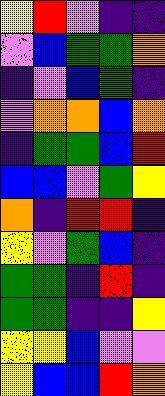[["yellow", "red", "violet", "indigo", "indigo"], ["violet", "blue", "green", "green", "orange"], ["indigo", "violet", "blue", "green", "indigo"], ["violet", "orange", "orange", "blue", "orange"], ["indigo", "green", "green", "blue", "red"], ["blue", "blue", "violet", "green", "yellow"], ["orange", "indigo", "red", "red", "indigo"], ["yellow", "violet", "green", "blue", "indigo"], ["green", "green", "indigo", "red", "indigo"], ["green", "green", "indigo", "indigo", "yellow"], ["yellow", "yellow", "blue", "violet", "violet"], ["yellow", "blue", "blue", "red", "orange"]]